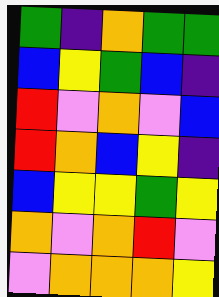[["green", "indigo", "orange", "green", "green"], ["blue", "yellow", "green", "blue", "indigo"], ["red", "violet", "orange", "violet", "blue"], ["red", "orange", "blue", "yellow", "indigo"], ["blue", "yellow", "yellow", "green", "yellow"], ["orange", "violet", "orange", "red", "violet"], ["violet", "orange", "orange", "orange", "yellow"]]